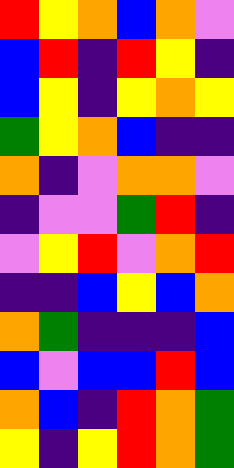[["red", "yellow", "orange", "blue", "orange", "violet"], ["blue", "red", "indigo", "red", "yellow", "indigo"], ["blue", "yellow", "indigo", "yellow", "orange", "yellow"], ["green", "yellow", "orange", "blue", "indigo", "indigo"], ["orange", "indigo", "violet", "orange", "orange", "violet"], ["indigo", "violet", "violet", "green", "red", "indigo"], ["violet", "yellow", "red", "violet", "orange", "red"], ["indigo", "indigo", "blue", "yellow", "blue", "orange"], ["orange", "green", "indigo", "indigo", "indigo", "blue"], ["blue", "violet", "blue", "blue", "red", "blue"], ["orange", "blue", "indigo", "red", "orange", "green"], ["yellow", "indigo", "yellow", "red", "orange", "green"]]